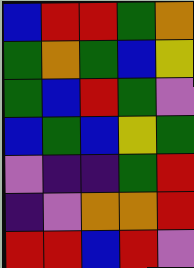[["blue", "red", "red", "green", "orange"], ["green", "orange", "green", "blue", "yellow"], ["green", "blue", "red", "green", "violet"], ["blue", "green", "blue", "yellow", "green"], ["violet", "indigo", "indigo", "green", "red"], ["indigo", "violet", "orange", "orange", "red"], ["red", "red", "blue", "red", "violet"]]